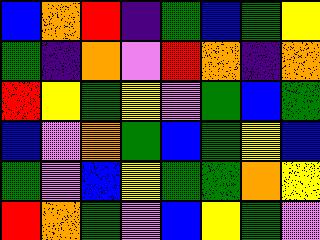[["blue", "orange", "red", "indigo", "green", "blue", "green", "yellow"], ["green", "indigo", "orange", "violet", "red", "orange", "indigo", "orange"], ["red", "yellow", "green", "yellow", "violet", "green", "blue", "green"], ["blue", "violet", "orange", "green", "blue", "green", "yellow", "blue"], ["green", "violet", "blue", "yellow", "green", "green", "orange", "yellow"], ["red", "orange", "green", "violet", "blue", "yellow", "green", "violet"]]